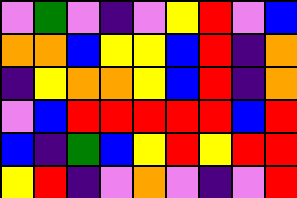[["violet", "green", "violet", "indigo", "violet", "yellow", "red", "violet", "blue"], ["orange", "orange", "blue", "yellow", "yellow", "blue", "red", "indigo", "orange"], ["indigo", "yellow", "orange", "orange", "yellow", "blue", "red", "indigo", "orange"], ["violet", "blue", "red", "red", "red", "red", "red", "blue", "red"], ["blue", "indigo", "green", "blue", "yellow", "red", "yellow", "red", "red"], ["yellow", "red", "indigo", "violet", "orange", "violet", "indigo", "violet", "red"]]